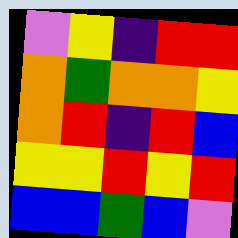[["violet", "yellow", "indigo", "red", "red"], ["orange", "green", "orange", "orange", "yellow"], ["orange", "red", "indigo", "red", "blue"], ["yellow", "yellow", "red", "yellow", "red"], ["blue", "blue", "green", "blue", "violet"]]